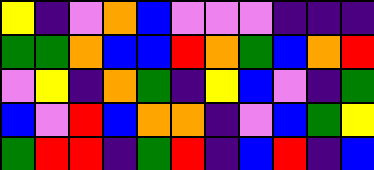[["yellow", "indigo", "violet", "orange", "blue", "violet", "violet", "violet", "indigo", "indigo", "indigo"], ["green", "green", "orange", "blue", "blue", "red", "orange", "green", "blue", "orange", "red"], ["violet", "yellow", "indigo", "orange", "green", "indigo", "yellow", "blue", "violet", "indigo", "green"], ["blue", "violet", "red", "blue", "orange", "orange", "indigo", "violet", "blue", "green", "yellow"], ["green", "red", "red", "indigo", "green", "red", "indigo", "blue", "red", "indigo", "blue"]]